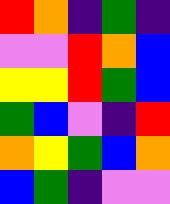[["red", "orange", "indigo", "green", "indigo"], ["violet", "violet", "red", "orange", "blue"], ["yellow", "yellow", "red", "green", "blue"], ["green", "blue", "violet", "indigo", "red"], ["orange", "yellow", "green", "blue", "orange"], ["blue", "green", "indigo", "violet", "violet"]]